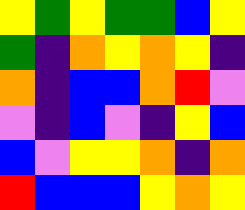[["yellow", "green", "yellow", "green", "green", "blue", "yellow"], ["green", "indigo", "orange", "yellow", "orange", "yellow", "indigo"], ["orange", "indigo", "blue", "blue", "orange", "red", "violet"], ["violet", "indigo", "blue", "violet", "indigo", "yellow", "blue"], ["blue", "violet", "yellow", "yellow", "orange", "indigo", "orange"], ["red", "blue", "blue", "blue", "yellow", "orange", "yellow"]]